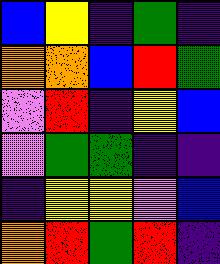[["blue", "yellow", "indigo", "green", "indigo"], ["orange", "orange", "blue", "red", "green"], ["violet", "red", "indigo", "yellow", "blue"], ["violet", "green", "green", "indigo", "indigo"], ["indigo", "yellow", "yellow", "violet", "blue"], ["orange", "red", "green", "red", "indigo"]]